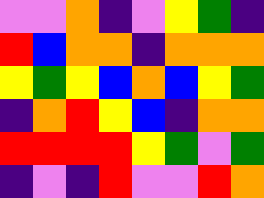[["violet", "violet", "orange", "indigo", "violet", "yellow", "green", "indigo"], ["red", "blue", "orange", "orange", "indigo", "orange", "orange", "orange"], ["yellow", "green", "yellow", "blue", "orange", "blue", "yellow", "green"], ["indigo", "orange", "red", "yellow", "blue", "indigo", "orange", "orange"], ["red", "red", "red", "red", "yellow", "green", "violet", "green"], ["indigo", "violet", "indigo", "red", "violet", "violet", "red", "orange"]]